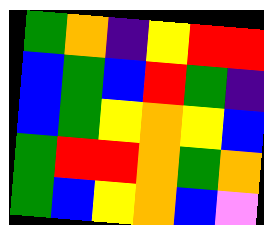[["green", "orange", "indigo", "yellow", "red", "red"], ["blue", "green", "blue", "red", "green", "indigo"], ["blue", "green", "yellow", "orange", "yellow", "blue"], ["green", "red", "red", "orange", "green", "orange"], ["green", "blue", "yellow", "orange", "blue", "violet"]]